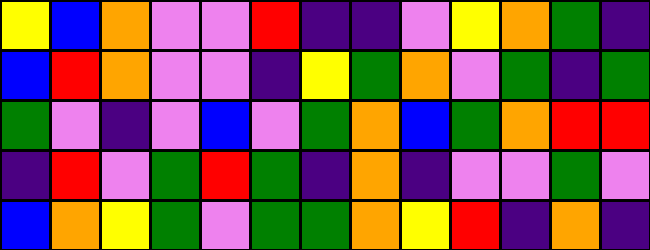[["yellow", "blue", "orange", "violet", "violet", "red", "indigo", "indigo", "violet", "yellow", "orange", "green", "indigo"], ["blue", "red", "orange", "violet", "violet", "indigo", "yellow", "green", "orange", "violet", "green", "indigo", "green"], ["green", "violet", "indigo", "violet", "blue", "violet", "green", "orange", "blue", "green", "orange", "red", "red"], ["indigo", "red", "violet", "green", "red", "green", "indigo", "orange", "indigo", "violet", "violet", "green", "violet"], ["blue", "orange", "yellow", "green", "violet", "green", "green", "orange", "yellow", "red", "indigo", "orange", "indigo"]]